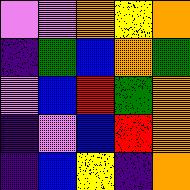[["violet", "violet", "orange", "yellow", "orange"], ["indigo", "green", "blue", "orange", "green"], ["violet", "blue", "red", "green", "orange"], ["indigo", "violet", "blue", "red", "orange"], ["indigo", "blue", "yellow", "indigo", "orange"]]